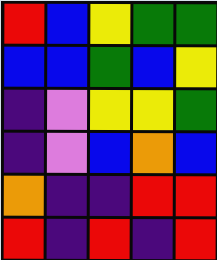[["red", "blue", "yellow", "green", "green"], ["blue", "blue", "green", "blue", "yellow"], ["indigo", "violet", "yellow", "yellow", "green"], ["indigo", "violet", "blue", "orange", "blue"], ["orange", "indigo", "indigo", "red", "red"], ["red", "indigo", "red", "indigo", "red"]]